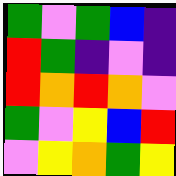[["green", "violet", "green", "blue", "indigo"], ["red", "green", "indigo", "violet", "indigo"], ["red", "orange", "red", "orange", "violet"], ["green", "violet", "yellow", "blue", "red"], ["violet", "yellow", "orange", "green", "yellow"]]